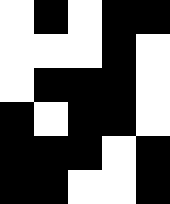[["white", "black", "white", "black", "black"], ["white", "white", "white", "black", "white"], ["white", "black", "black", "black", "white"], ["black", "white", "black", "black", "white"], ["black", "black", "black", "white", "black"], ["black", "black", "white", "white", "black"]]